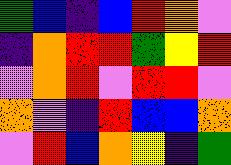[["green", "blue", "indigo", "blue", "red", "orange", "violet"], ["indigo", "orange", "red", "red", "green", "yellow", "red"], ["violet", "orange", "red", "violet", "red", "red", "violet"], ["orange", "violet", "indigo", "red", "blue", "blue", "orange"], ["violet", "red", "blue", "orange", "yellow", "indigo", "green"]]